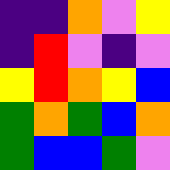[["indigo", "indigo", "orange", "violet", "yellow"], ["indigo", "red", "violet", "indigo", "violet"], ["yellow", "red", "orange", "yellow", "blue"], ["green", "orange", "green", "blue", "orange"], ["green", "blue", "blue", "green", "violet"]]